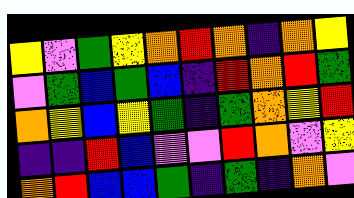[["yellow", "violet", "green", "yellow", "orange", "red", "orange", "indigo", "orange", "yellow"], ["violet", "green", "blue", "green", "blue", "indigo", "red", "orange", "red", "green"], ["orange", "yellow", "blue", "yellow", "green", "indigo", "green", "orange", "yellow", "red"], ["indigo", "indigo", "red", "blue", "violet", "violet", "red", "orange", "violet", "yellow"], ["orange", "red", "blue", "blue", "green", "indigo", "green", "indigo", "orange", "violet"]]